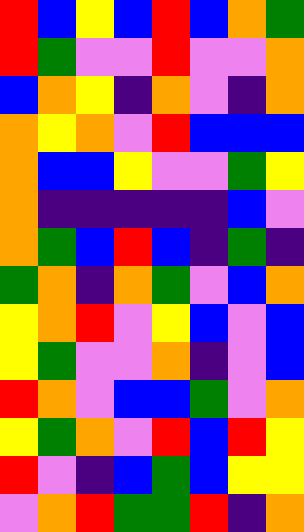[["red", "blue", "yellow", "blue", "red", "blue", "orange", "green"], ["red", "green", "violet", "violet", "red", "violet", "violet", "orange"], ["blue", "orange", "yellow", "indigo", "orange", "violet", "indigo", "orange"], ["orange", "yellow", "orange", "violet", "red", "blue", "blue", "blue"], ["orange", "blue", "blue", "yellow", "violet", "violet", "green", "yellow"], ["orange", "indigo", "indigo", "indigo", "indigo", "indigo", "blue", "violet"], ["orange", "green", "blue", "red", "blue", "indigo", "green", "indigo"], ["green", "orange", "indigo", "orange", "green", "violet", "blue", "orange"], ["yellow", "orange", "red", "violet", "yellow", "blue", "violet", "blue"], ["yellow", "green", "violet", "violet", "orange", "indigo", "violet", "blue"], ["red", "orange", "violet", "blue", "blue", "green", "violet", "orange"], ["yellow", "green", "orange", "violet", "red", "blue", "red", "yellow"], ["red", "violet", "indigo", "blue", "green", "blue", "yellow", "yellow"], ["violet", "orange", "red", "green", "green", "red", "indigo", "orange"]]